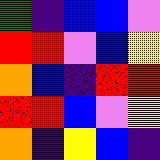[["green", "indigo", "blue", "blue", "violet"], ["red", "red", "violet", "blue", "yellow"], ["orange", "blue", "indigo", "red", "red"], ["red", "red", "blue", "violet", "yellow"], ["orange", "indigo", "yellow", "blue", "indigo"]]